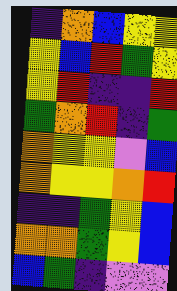[["indigo", "orange", "blue", "yellow", "yellow"], ["yellow", "blue", "red", "green", "yellow"], ["yellow", "red", "indigo", "indigo", "red"], ["green", "orange", "red", "indigo", "green"], ["orange", "yellow", "yellow", "violet", "blue"], ["orange", "yellow", "yellow", "orange", "red"], ["indigo", "indigo", "green", "yellow", "blue"], ["orange", "orange", "green", "yellow", "blue"], ["blue", "green", "indigo", "violet", "violet"]]